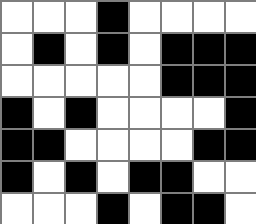[["white", "white", "white", "black", "white", "white", "white", "white"], ["white", "black", "white", "black", "white", "black", "black", "black"], ["white", "white", "white", "white", "white", "black", "black", "black"], ["black", "white", "black", "white", "white", "white", "white", "black"], ["black", "black", "white", "white", "white", "white", "black", "black"], ["black", "white", "black", "white", "black", "black", "white", "white"], ["white", "white", "white", "black", "white", "black", "black", "white"]]